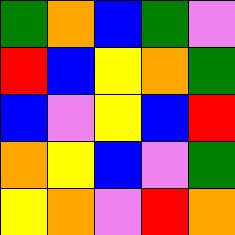[["green", "orange", "blue", "green", "violet"], ["red", "blue", "yellow", "orange", "green"], ["blue", "violet", "yellow", "blue", "red"], ["orange", "yellow", "blue", "violet", "green"], ["yellow", "orange", "violet", "red", "orange"]]